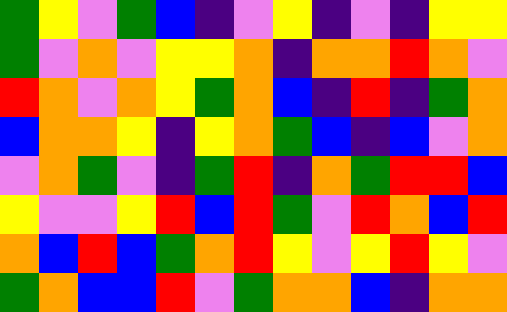[["green", "yellow", "violet", "green", "blue", "indigo", "violet", "yellow", "indigo", "violet", "indigo", "yellow", "yellow"], ["green", "violet", "orange", "violet", "yellow", "yellow", "orange", "indigo", "orange", "orange", "red", "orange", "violet"], ["red", "orange", "violet", "orange", "yellow", "green", "orange", "blue", "indigo", "red", "indigo", "green", "orange"], ["blue", "orange", "orange", "yellow", "indigo", "yellow", "orange", "green", "blue", "indigo", "blue", "violet", "orange"], ["violet", "orange", "green", "violet", "indigo", "green", "red", "indigo", "orange", "green", "red", "red", "blue"], ["yellow", "violet", "violet", "yellow", "red", "blue", "red", "green", "violet", "red", "orange", "blue", "red"], ["orange", "blue", "red", "blue", "green", "orange", "red", "yellow", "violet", "yellow", "red", "yellow", "violet"], ["green", "orange", "blue", "blue", "red", "violet", "green", "orange", "orange", "blue", "indigo", "orange", "orange"]]